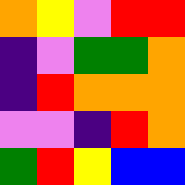[["orange", "yellow", "violet", "red", "red"], ["indigo", "violet", "green", "green", "orange"], ["indigo", "red", "orange", "orange", "orange"], ["violet", "violet", "indigo", "red", "orange"], ["green", "red", "yellow", "blue", "blue"]]